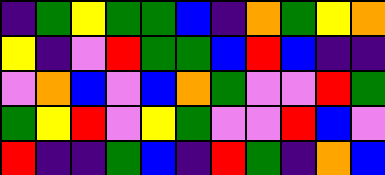[["indigo", "green", "yellow", "green", "green", "blue", "indigo", "orange", "green", "yellow", "orange"], ["yellow", "indigo", "violet", "red", "green", "green", "blue", "red", "blue", "indigo", "indigo"], ["violet", "orange", "blue", "violet", "blue", "orange", "green", "violet", "violet", "red", "green"], ["green", "yellow", "red", "violet", "yellow", "green", "violet", "violet", "red", "blue", "violet"], ["red", "indigo", "indigo", "green", "blue", "indigo", "red", "green", "indigo", "orange", "blue"]]